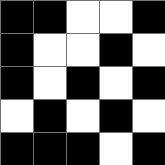[["black", "black", "white", "white", "black"], ["black", "white", "white", "black", "white"], ["black", "white", "black", "white", "black"], ["white", "black", "white", "black", "white"], ["black", "black", "black", "white", "black"]]